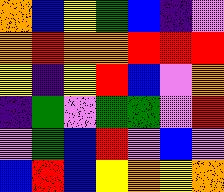[["orange", "blue", "yellow", "green", "blue", "indigo", "violet"], ["orange", "red", "orange", "orange", "red", "red", "red"], ["yellow", "indigo", "yellow", "red", "blue", "violet", "orange"], ["indigo", "green", "violet", "green", "green", "violet", "red"], ["violet", "green", "blue", "red", "violet", "blue", "violet"], ["blue", "red", "blue", "yellow", "orange", "yellow", "orange"]]